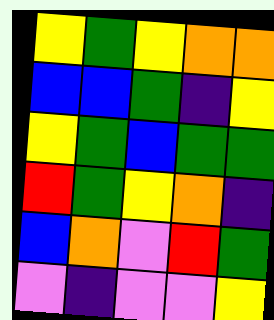[["yellow", "green", "yellow", "orange", "orange"], ["blue", "blue", "green", "indigo", "yellow"], ["yellow", "green", "blue", "green", "green"], ["red", "green", "yellow", "orange", "indigo"], ["blue", "orange", "violet", "red", "green"], ["violet", "indigo", "violet", "violet", "yellow"]]